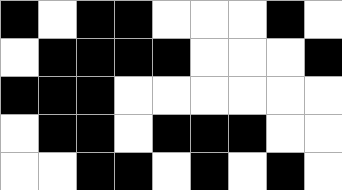[["black", "white", "black", "black", "white", "white", "white", "black", "white"], ["white", "black", "black", "black", "black", "white", "white", "white", "black"], ["black", "black", "black", "white", "white", "white", "white", "white", "white"], ["white", "black", "black", "white", "black", "black", "black", "white", "white"], ["white", "white", "black", "black", "white", "black", "white", "black", "white"]]